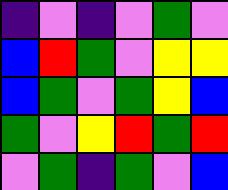[["indigo", "violet", "indigo", "violet", "green", "violet"], ["blue", "red", "green", "violet", "yellow", "yellow"], ["blue", "green", "violet", "green", "yellow", "blue"], ["green", "violet", "yellow", "red", "green", "red"], ["violet", "green", "indigo", "green", "violet", "blue"]]